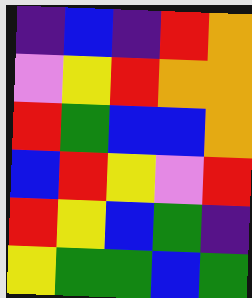[["indigo", "blue", "indigo", "red", "orange"], ["violet", "yellow", "red", "orange", "orange"], ["red", "green", "blue", "blue", "orange"], ["blue", "red", "yellow", "violet", "red"], ["red", "yellow", "blue", "green", "indigo"], ["yellow", "green", "green", "blue", "green"]]